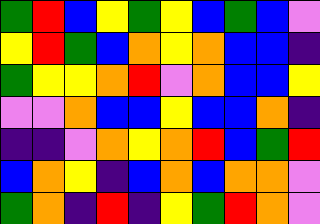[["green", "red", "blue", "yellow", "green", "yellow", "blue", "green", "blue", "violet"], ["yellow", "red", "green", "blue", "orange", "yellow", "orange", "blue", "blue", "indigo"], ["green", "yellow", "yellow", "orange", "red", "violet", "orange", "blue", "blue", "yellow"], ["violet", "violet", "orange", "blue", "blue", "yellow", "blue", "blue", "orange", "indigo"], ["indigo", "indigo", "violet", "orange", "yellow", "orange", "red", "blue", "green", "red"], ["blue", "orange", "yellow", "indigo", "blue", "orange", "blue", "orange", "orange", "violet"], ["green", "orange", "indigo", "red", "indigo", "yellow", "green", "red", "orange", "violet"]]